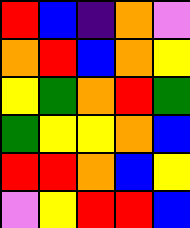[["red", "blue", "indigo", "orange", "violet"], ["orange", "red", "blue", "orange", "yellow"], ["yellow", "green", "orange", "red", "green"], ["green", "yellow", "yellow", "orange", "blue"], ["red", "red", "orange", "blue", "yellow"], ["violet", "yellow", "red", "red", "blue"]]